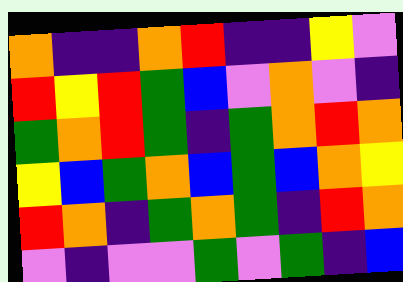[["orange", "indigo", "indigo", "orange", "red", "indigo", "indigo", "yellow", "violet"], ["red", "yellow", "red", "green", "blue", "violet", "orange", "violet", "indigo"], ["green", "orange", "red", "green", "indigo", "green", "orange", "red", "orange"], ["yellow", "blue", "green", "orange", "blue", "green", "blue", "orange", "yellow"], ["red", "orange", "indigo", "green", "orange", "green", "indigo", "red", "orange"], ["violet", "indigo", "violet", "violet", "green", "violet", "green", "indigo", "blue"]]